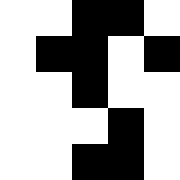[["white", "white", "black", "black", "white"], ["white", "black", "black", "white", "black"], ["white", "white", "black", "white", "white"], ["white", "white", "white", "black", "white"], ["white", "white", "black", "black", "white"]]